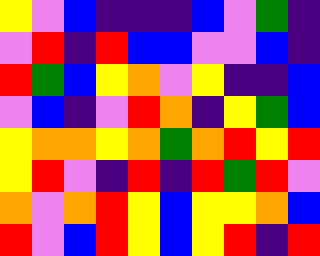[["yellow", "violet", "blue", "indigo", "indigo", "indigo", "blue", "violet", "green", "indigo"], ["violet", "red", "indigo", "red", "blue", "blue", "violet", "violet", "blue", "indigo"], ["red", "green", "blue", "yellow", "orange", "violet", "yellow", "indigo", "indigo", "blue"], ["violet", "blue", "indigo", "violet", "red", "orange", "indigo", "yellow", "green", "blue"], ["yellow", "orange", "orange", "yellow", "orange", "green", "orange", "red", "yellow", "red"], ["yellow", "red", "violet", "indigo", "red", "indigo", "red", "green", "red", "violet"], ["orange", "violet", "orange", "red", "yellow", "blue", "yellow", "yellow", "orange", "blue"], ["red", "violet", "blue", "red", "yellow", "blue", "yellow", "red", "indigo", "red"]]